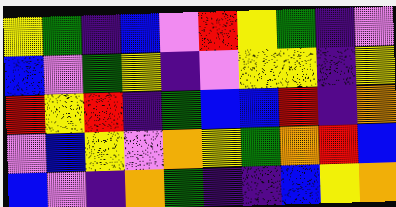[["yellow", "green", "indigo", "blue", "violet", "red", "yellow", "green", "indigo", "violet"], ["blue", "violet", "green", "yellow", "indigo", "violet", "yellow", "yellow", "indigo", "yellow"], ["red", "yellow", "red", "indigo", "green", "blue", "blue", "red", "indigo", "orange"], ["violet", "blue", "yellow", "violet", "orange", "yellow", "green", "orange", "red", "blue"], ["blue", "violet", "indigo", "orange", "green", "indigo", "indigo", "blue", "yellow", "orange"]]